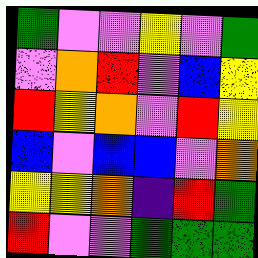[["green", "violet", "violet", "yellow", "violet", "green"], ["violet", "orange", "red", "violet", "blue", "yellow"], ["red", "yellow", "orange", "violet", "red", "yellow"], ["blue", "violet", "blue", "blue", "violet", "orange"], ["yellow", "yellow", "orange", "indigo", "red", "green"], ["red", "violet", "violet", "green", "green", "green"]]